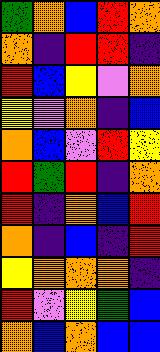[["green", "orange", "blue", "red", "orange"], ["orange", "indigo", "red", "red", "indigo"], ["red", "blue", "yellow", "violet", "orange"], ["yellow", "violet", "orange", "indigo", "blue"], ["orange", "blue", "violet", "red", "yellow"], ["red", "green", "red", "indigo", "orange"], ["red", "indigo", "orange", "blue", "red"], ["orange", "indigo", "blue", "indigo", "red"], ["yellow", "orange", "orange", "orange", "indigo"], ["red", "violet", "yellow", "green", "blue"], ["orange", "blue", "orange", "blue", "blue"]]